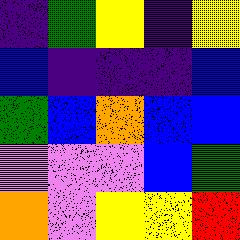[["indigo", "green", "yellow", "indigo", "yellow"], ["blue", "indigo", "indigo", "indigo", "blue"], ["green", "blue", "orange", "blue", "blue"], ["violet", "violet", "violet", "blue", "green"], ["orange", "violet", "yellow", "yellow", "red"]]